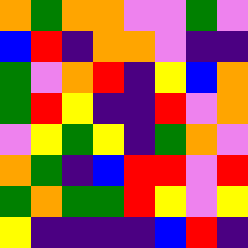[["orange", "green", "orange", "orange", "violet", "violet", "green", "violet"], ["blue", "red", "indigo", "orange", "orange", "violet", "indigo", "indigo"], ["green", "violet", "orange", "red", "indigo", "yellow", "blue", "orange"], ["green", "red", "yellow", "indigo", "indigo", "red", "violet", "orange"], ["violet", "yellow", "green", "yellow", "indigo", "green", "orange", "violet"], ["orange", "green", "indigo", "blue", "red", "red", "violet", "red"], ["green", "orange", "green", "green", "red", "yellow", "violet", "yellow"], ["yellow", "indigo", "indigo", "indigo", "indigo", "blue", "red", "indigo"]]